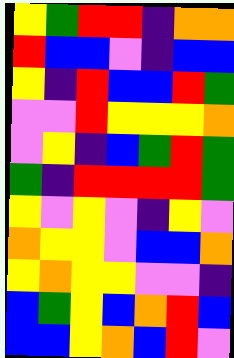[["yellow", "green", "red", "red", "indigo", "orange", "orange"], ["red", "blue", "blue", "violet", "indigo", "blue", "blue"], ["yellow", "indigo", "red", "blue", "blue", "red", "green"], ["violet", "violet", "red", "yellow", "yellow", "yellow", "orange"], ["violet", "yellow", "indigo", "blue", "green", "red", "green"], ["green", "indigo", "red", "red", "red", "red", "green"], ["yellow", "violet", "yellow", "violet", "indigo", "yellow", "violet"], ["orange", "yellow", "yellow", "violet", "blue", "blue", "orange"], ["yellow", "orange", "yellow", "yellow", "violet", "violet", "indigo"], ["blue", "green", "yellow", "blue", "orange", "red", "blue"], ["blue", "blue", "yellow", "orange", "blue", "red", "violet"]]